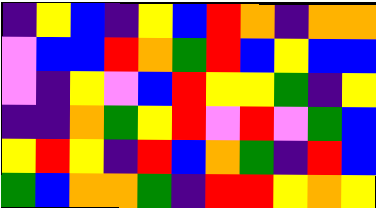[["indigo", "yellow", "blue", "indigo", "yellow", "blue", "red", "orange", "indigo", "orange", "orange"], ["violet", "blue", "blue", "red", "orange", "green", "red", "blue", "yellow", "blue", "blue"], ["violet", "indigo", "yellow", "violet", "blue", "red", "yellow", "yellow", "green", "indigo", "yellow"], ["indigo", "indigo", "orange", "green", "yellow", "red", "violet", "red", "violet", "green", "blue"], ["yellow", "red", "yellow", "indigo", "red", "blue", "orange", "green", "indigo", "red", "blue"], ["green", "blue", "orange", "orange", "green", "indigo", "red", "red", "yellow", "orange", "yellow"]]